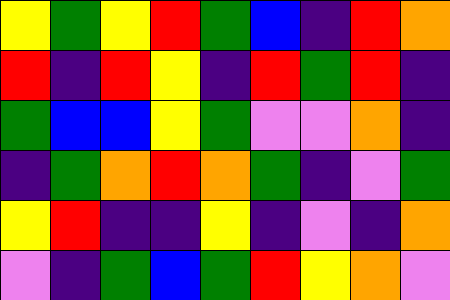[["yellow", "green", "yellow", "red", "green", "blue", "indigo", "red", "orange"], ["red", "indigo", "red", "yellow", "indigo", "red", "green", "red", "indigo"], ["green", "blue", "blue", "yellow", "green", "violet", "violet", "orange", "indigo"], ["indigo", "green", "orange", "red", "orange", "green", "indigo", "violet", "green"], ["yellow", "red", "indigo", "indigo", "yellow", "indigo", "violet", "indigo", "orange"], ["violet", "indigo", "green", "blue", "green", "red", "yellow", "orange", "violet"]]